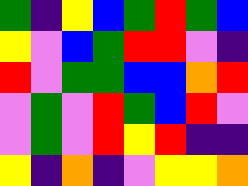[["green", "indigo", "yellow", "blue", "green", "red", "green", "blue"], ["yellow", "violet", "blue", "green", "red", "red", "violet", "indigo"], ["red", "violet", "green", "green", "blue", "blue", "orange", "red"], ["violet", "green", "violet", "red", "green", "blue", "red", "violet"], ["violet", "green", "violet", "red", "yellow", "red", "indigo", "indigo"], ["yellow", "indigo", "orange", "indigo", "violet", "yellow", "yellow", "orange"]]